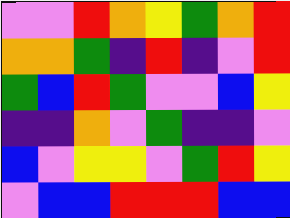[["violet", "violet", "red", "orange", "yellow", "green", "orange", "red"], ["orange", "orange", "green", "indigo", "red", "indigo", "violet", "red"], ["green", "blue", "red", "green", "violet", "violet", "blue", "yellow"], ["indigo", "indigo", "orange", "violet", "green", "indigo", "indigo", "violet"], ["blue", "violet", "yellow", "yellow", "violet", "green", "red", "yellow"], ["violet", "blue", "blue", "red", "red", "red", "blue", "blue"]]